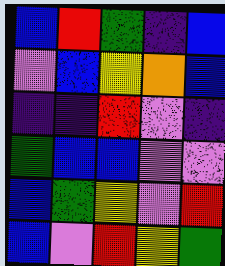[["blue", "red", "green", "indigo", "blue"], ["violet", "blue", "yellow", "orange", "blue"], ["indigo", "indigo", "red", "violet", "indigo"], ["green", "blue", "blue", "violet", "violet"], ["blue", "green", "yellow", "violet", "red"], ["blue", "violet", "red", "yellow", "green"]]